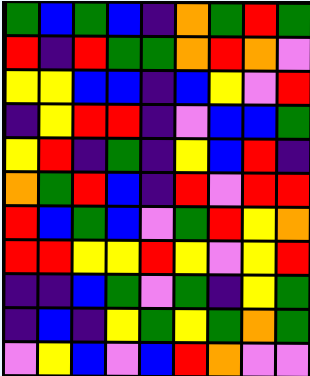[["green", "blue", "green", "blue", "indigo", "orange", "green", "red", "green"], ["red", "indigo", "red", "green", "green", "orange", "red", "orange", "violet"], ["yellow", "yellow", "blue", "blue", "indigo", "blue", "yellow", "violet", "red"], ["indigo", "yellow", "red", "red", "indigo", "violet", "blue", "blue", "green"], ["yellow", "red", "indigo", "green", "indigo", "yellow", "blue", "red", "indigo"], ["orange", "green", "red", "blue", "indigo", "red", "violet", "red", "red"], ["red", "blue", "green", "blue", "violet", "green", "red", "yellow", "orange"], ["red", "red", "yellow", "yellow", "red", "yellow", "violet", "yellow", "red"], ["indigo", "indigo", "blue", "green", "violet", "green", "indigo", "yellow", "green"], ["indigo", "blue", "indigo", "yellow", "green", "yellow", "green", "orange", "green"], ["violet", "yellow", "blue", "violet", "blue", "red", "orange", "violet", "violet"]]